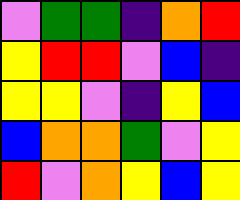[["violet", "green", "green", "indigo", "orange", "red"], ["yellow", "red", "red", "violet", "blue", "indigo"], ["yellow", "yellow", "violet", "indigo", "yellow", "blue"], ["blue", "orange", "orange", "green", "violet", "yellow"], ["red", "violet", "orange", "yellow", "blue", "yellow"]]